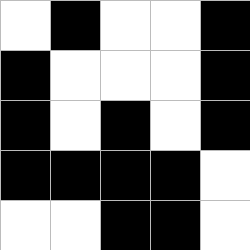[["white", "black", "white", "white", "black"], ["black", "white", "white", "white", "black"], ["black", "white", "black", "white", "black"], ["black", "black", "black", "black", "white"], ["white", "white", "black", "black", "white"]]